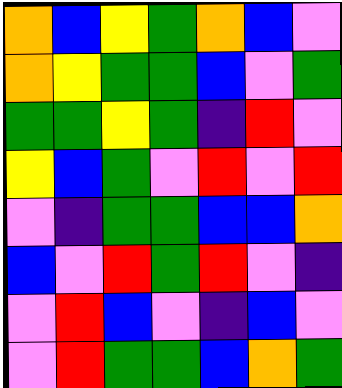[["orange", "blue", "yellow", "green", "orange", "blue", "violet"], ["orange", "yellow", "green", "green", "blue", "violet", "green"], ["green", "green", "yellow", "green", "indigo", "red", "violet"], ["yellow", "blue", "green", "violet", "red", "violet", "red"], ["violet", "indigo", "green", "green", "blue", "blue", "orange"], ["blue", "violet", "red", "green", "red", "violet", "indigo"], ["violet", "red", "blue", "violet", "indigo", "blue", "violet"], ["violet", "red", "green", "green", "blue", "orange", "green"]]